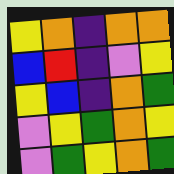[["yellow", "orange", "indigo", "orange", "orange"], ["blue", "red", "indigo", "violet", "yellow"], ["yellow", "blue", "indigo", "orange", "green"], ["violet", "yellow", "green", "orange", "yellow"], ["violet", "green", "yellow", "orange", "green"]]